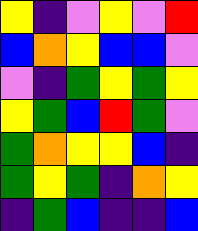[["yellow", "indigo", "violet", "yellow", "violet", "red"], ["blue", "orange", "yellow", "blue", "blue", "violet"], ["violet", "indigo", "green", "yellow", "green", "yellow"], ["yellow", "green", "blue", "red", "green", "violet"], ["green", "orange", "yellow", "yellow", "blue", "indigo"], ["green", "yellow", "green", "indigo", "orange", "yellow"], ["indigo", "green", "blue", "indigo", "indigo", "blue"]]